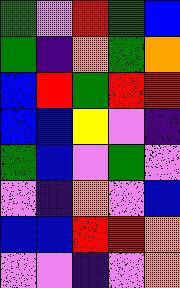[["green", "violet", "red", "green", "blue"], ["green", "indigo", "orange", "green", "orange"], ["blue", "red", "green", "red", "red"], ["blue", "blue", "yellow", "violet", "indigo"], ["green", "blue", "violet", "green", "violet"], ["violet", "indigo", "orange", "violet", "blue"], ["blue", "blue", "red", "red", "orange"], ["violet", "violet", "indigo", "violet", "orange"]]